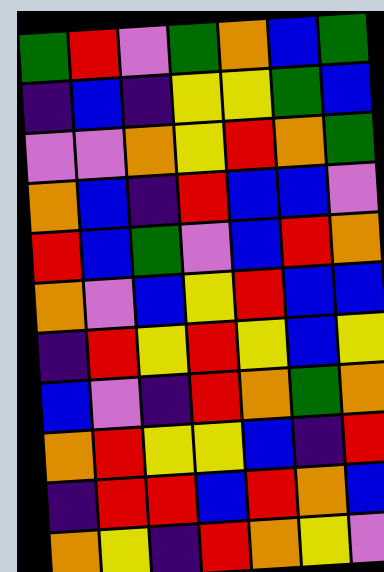[["green", "red", "violet", "green", "orange", "blue", "green"], ["indigo", "blue", "indigo", "yellow", "yellow", "green", "blue"], ["violet", "violet", "orange", "yellow", "red", "orange", "green"], ["orange", "blue", "indigo", "red", "blue", "blue", "violet"], ["red", "blue", "green", "violet", "blue", "red", "orange"], ["orange", "violet", "blue", "yellow", "red", "blue", "blue"], ["indigo", "red", "yellow", "red", "yellow", "blue", "yellow"], ["blue", "violet", "indigo", "red", "orange", "green", "orange"], ["orange", "red", "yellow", "yellow", "blue", "indigo", "red"], ["indigo", "red", "red", "blue", "red", "orange", "blue"], ["orange", "yellow", "indigo", "red", "orange", "yellow", "violet"]]